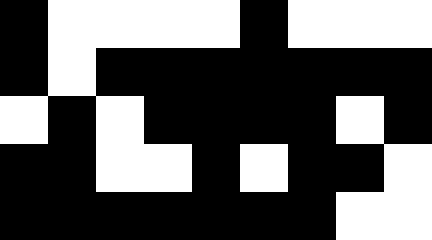[["black", "white", "white", "white", "white", "black", "white", "white", "white"], ["black", "white", "black", "black", "black", "black", "black", "black", "black"], ["white", "black", "white", "black", "black", "black", "black", "white", "black"], ["black", "black", "white", "white", "black", "white", "black", "black", "white"], ["black", "black", "black", "black", "black", "black", "black", "white", "white"]]